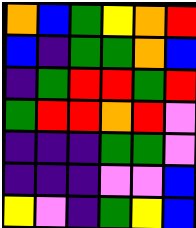[["orange", "blue", "green", "yellow", "orange", "red"], ["blue", "indigo", "green", "green", "orange", "blue"], ["indigo", "green", "red", "red", "green", "red"], ["green", "red", "red", "orange", "red", "violet"], ["indigo", "indigo", "indigo", "green", "green", "violet"], ["indigo", "indigo", "indigo", "violet", "violet", "blue"], ["yellow", "violet", "indigo", "green", "yellow", "blue"]]